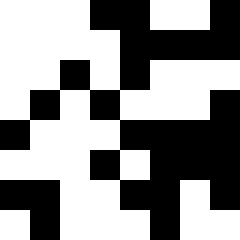[["white", "white", "white", "black", "black", "white", "white", "black"], ["white", "white", "white", "white", "black", "black", "black", "black"], ["white", "white", "black", "white", "black", "white", "white", "white"], ["white", "black", "white", "black", "white", "white", "white", "black"], ["black", "white", "white", "white", "black", "black", "black", "black"], ["white", "white", "white", "black", "white", "black", "black", "black"], ["black", "black", "white", "white", "black", "black", "white", "black"], ["white", "black", "white", "white", "white", "black", "white", "white"]]